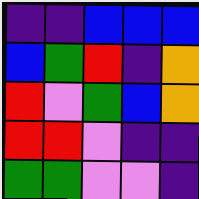[["indigo", "indigo", "blue", "blue", "blue"], ["blue", "green", "red", "indigo", "orange"], ["red", "violet", "green", "blue", "orange"], ["red", "red", "violet", "indigo", "indigo"], ["green", "green", "violet", "violet", "indigo"]]